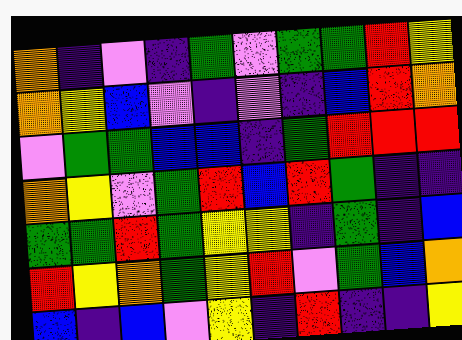[["orange", "indigo", "violet", "indigo", "green", "violet", "green", "green", "red", "yellow"], ["orange", "yellow", "blue", "violet", "indigo", "violet", "indigo", "blue", "red", "orange"], ["violet", "green", "green", "blue", "blue", "indigo", "green", "red", "red", "red"], ["orange", "yellow", "violet", "green", "red", "blue", "red", "green", "indigo", "indigo"], ["green", "green", "red", "green", "yellow", "yellow", "indigo", "green", "indigo", "blue"], ["red", "yellow", "orange", "green", "yellow", "red", "violet", "green", "blue", "orange"], ["blue", "indigo", "blue", "violet", "yellow", "indigo", "red", "indigo", "indigo", "yellow"]]